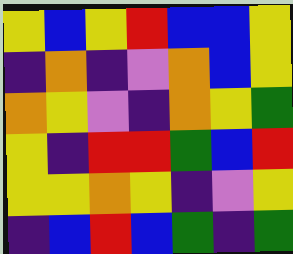[["yellow", "blue", "yellow", "red", "blue", "blue", "yellow"], ["indigo", "orange", "indigo", "violet", "orange", "blue", "yellow"], ["orange", "yellow", "violet", "indigo", "orange", "yellow", "green"], ["yellow", "indigo", "red", "red", "green", "blue", "red"], ["yellow", "yellow", "orange", "yellow", "indigo", "violet", "yellow"], ["indigo", "blue", "red", "blue", "green", "indigo", "green"]]